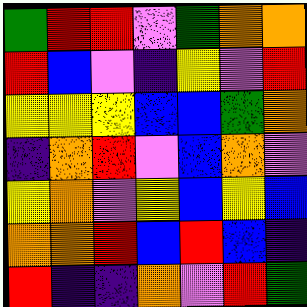[["green", "red", "red", "violet", "green", "orange", "orange"], ["red", "blue", "violet", "indigo", "yellow", "violet", "red"], ["yellow", "yellow", "yellow", "blue", "blue", "green", "orange"], ["indigo", "orange", "red", "violet", "blue", "orange", "violet"], ["yellow", "orange", "violet", "yellow", "blue", "yellow", "blue"], ["orange", "orange", "red", "blue", "red", "blue", "indigo"], ["red", "indigo", "indigo", "orange", "violet", "red", "green"]]